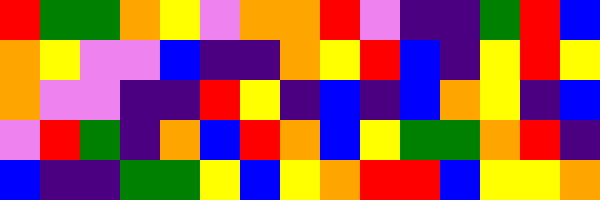[["red", "green", "green", "orange", "yellow", "violet", "orange", "orange", "red", "violet", "indigo", "indigo", "green", "red", "blue"], ["orange", "yellow", "violet", "violet", "blue", "indigo", "indigo", "orange", "yellow", "red", "blue", "indigo", "yellow", "red", "yellow"], ["orange", "violet", "violet", "indigo", "indigo", "red", "yellow", "indigo", "blue", "indigo", "blue", "orange", "yellow", "indigo", "blue"], ["violet", "red", "green", "indigo", "orange", "blue", "red", "orange", "blue", "yellow", "green", "green", "orange", "red", "indigo"], ["blue", "indigo", "indigo", "green", "green", "yellow", "blue", "yellow", "orange", "red", "red", "blue", "yellow", "yellow", "orange"]]